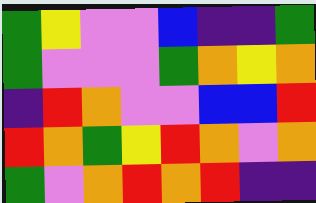[["green", "yellow", "violet", "violet", "blue", "indigo", "indigo", "green"], ["green", "violet", "violet", "violet", "green", "orange", "yellow", "orange"], ["indigo", "red", "orange", "violet", "violet", "blue", "blue", "red"], ["red", "orange", "green", "yellow", "red", "orange", "violet", "orange"], ["green", "violet", "orange", "red", "orange", "red", "indigo", "indigo"]]